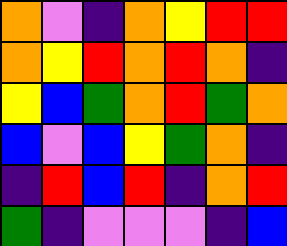[["orange", "violet", "indigo", "orange", "yellow", "red", "red"], ["orange", "yellow", "red", "orange", "red", "orange", "indigo"], ["yellow", "blue", "green", "orange", "red", "green", "orange"], ["blue", "violet", "blue", "yellow", "green", "orange", "indigo"], ["indigo", "red", "blue", "red", "indigo", "orange", "red"], ["green", "indigo", "violet", "violet", "violet", "indigo", "blue"]]